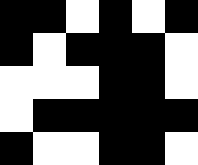[["black", "black", "white", "black", "white", "black"], ["black", "white", "black", "black", "black", "white"], ["white", "white", "white", "black", "black", "white"], ["white", "black", "black", "black", "black", "black"], ["black", "white", "white", "black", "black", "white"]]